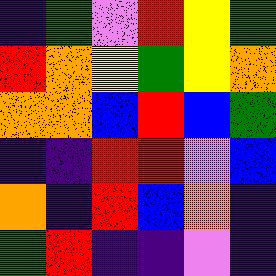[["indigo", "green", "violet", "red", "yellow", "green"], ["red", "orange", "yellow", "green", "yellow", "orange"], ["orange", "orange", "blue", "red", "blue", "green"], ["indigo", "indigo", "red", "red", "violet", "blue"], ["orange", "indigo", "red", "blue", "orange", "indigo"], ["green", "red", "indigo", "indigo", "violet", "indigo"]]